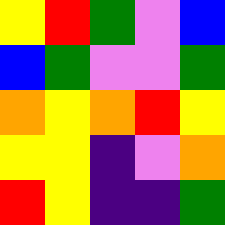[["yellow", "red", "green", "violet", "blue"], ["blue", "green", "violet", "violet", "green"], ["orange", "yellow", "orange", "red", "yellow"], ["yellow", "yellow", "indigo", "violet", "orange"], ["red", "yellow", "indigo", "indigo", "green"]]